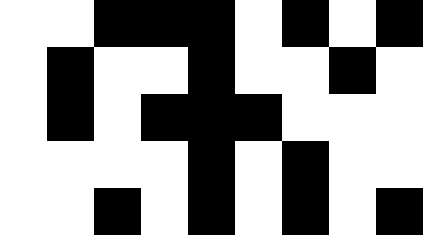[["white", "white", "black", "black", "black", "white", "black", "white", "black"], ["white", "black", "white", "white", "black", "white", "white", "black", "white"], ["white", "black", "white", "black", "black", "black", "white", "white", "white"], ["white", "white", "white", "white", "black", "white", "black", "white", "white"], ["white", "white", "black", "white", "black", "white", "black", "white", "black"]]